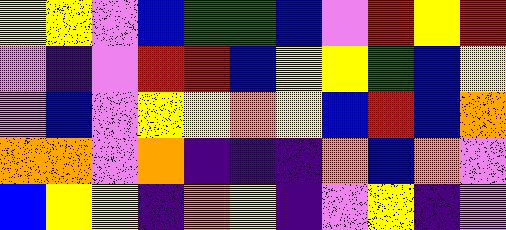[["yellow", "yellow", "violet", "blue", "green", "green", "blue", "violet", "red", "yellow", "red"], ["violet", "indigo", "violet", "red", "red", "blue", "yellow", "yellow", "green", "blue", "yellow"], ["violet", "blue", "violet", "yellow", "yellow", "orange", "yellow", "blue", "red", "blue", "orange"], ["orange", "orange", "violet", "orange", "indigo", "indigo", "indigo", "orange", "blue", "orange", "violet"], ["blue", "yellow", "yellow", "indigo", "orange", "yellow", "indigo", "violet", "yellow", "indigo", "violet"]]